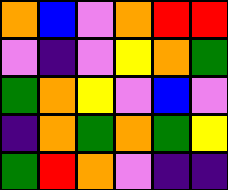[["orange", "blue", "violet", "orange", "red", "red"], ["violet", "indigo", "violet", "yellow", "orange", "green"], ["green", "orange", "yellow", "violet", "blue", "violet"], ["indigo", "orange", "green", "orange", "green", "yellow"], ["green", "red", "orange", "violet", "indigo", "indigo"]]